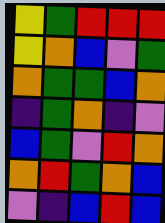[["yellow", "green", "red", "red", "red"], ["yellow", "orange", "blue", "violet", "green"], ["orange", "green", "green", "blue", "orange"], ["indigo", "green", "orange", "indigo", "violet"], ["blue", "green", "violet", "red", "orange"], ["orange", "red", "green", "orange", "blue"], ["violet", "indigo", "blue", "red", "blue"]]